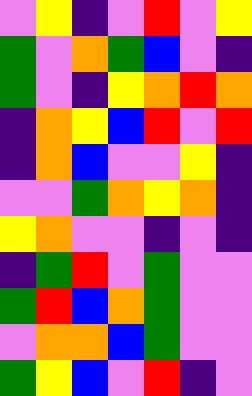[["violet", "yellow", "indigo", "violet", "red", "violet", "yellow"], ["green", "violet", "orange", "green", "blue", "violet", "indigo"], ["green", "violet", "indigo", "yellow", "orange", "red", "orange"], ["indigo", "orange", "yellow", "blue", "red", "violet", "red"], ["indigo", "orange", "blue", "violet", "violet", "yellow", "indigo"], ["violet", "violet", "green", "orange", "yellow", "orange", "indigo"], ["yellow", "orange", "violet", "violet", "indigo", "violet", "indigo"], ["indigo", "green", "red", "violet", "green", "violet", "violet"], ["green", "red", "blue", "orange", "green", "violet", "violet"], ["violet", "orange", "orange", "blue", "green", "violet", "violet"], ["green", "yellow", "blue", "violet", "red", "indigo", "violet"]]